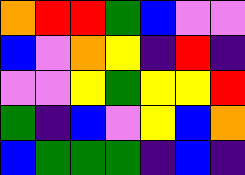[["orange", "red", "red", "green", "blue", "violet", "violet"], ["blue", "violet", "orange", "yellow", "indigo", "red", "indigo"], ["violet", "violet", "yellow", "green", "yellow", "yellow", "red"], ["green", "indigo", "blue", "violet", "yellow", "blue", "orange"], ["blue", "green", "green", "green", "indigo", "blue", "indigo"]]